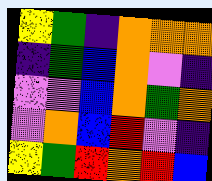[["yellow", "green", "indigo", "orange", "orange", "orange"], ["indigo", "green", "blue", "orange", "violet", "indigo"], ["violet", "violet", "blue", "orange", "green", "orange"], ["violet", "orange", "blue", "red", "violet", "indigo"], ["yellow", "green", "red", "orange", "red", "blue"]]